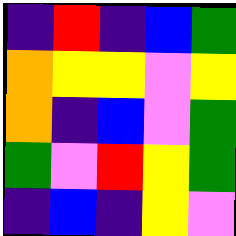[["indigo", "red", "indigo", "blue", "green"], ["orange", "yellow", "yellow", "violet", "yellow"], ["orange", "indigo", "blue", "violet", "green"], ["green", "violet", "red", "yellow", "green"], ["indigo", "blue", "indigo", "yellow", "violet"]]